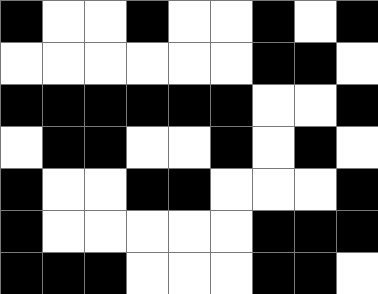[["black", "white", "white", "black", "white", "white", "black", "white", "black"], ["white", "white", "white", "white", "white", "white", "black", "black", "white"], ["black", "black", "black", "black", "black", "black", "white", "white", "black"], ["white", "black", "black", "white", "white", "black", "white", "black", "white"], ["black", "white", "white", "black", "black", "white", "white", "white", "black"], ["black", "white", "white", "white", "white", "white", "black", "black", "black"], ["black", "black", "black", "white", "white", "white", "black", "black", "white"]]